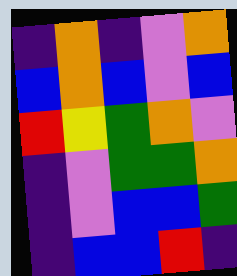[["indigo", "orange", "indigo", "violet", "orange"], ["blue", "orange", "blue", "violet", "blue"], ["red", "yellow", "green", "orange", "violet"], ["indigo", "violet", "green", "green", "orange"], ["indigo", "violet", "blue", "blue", "green"], ["indigo", "blue", "blue", "red", "indigo"]]